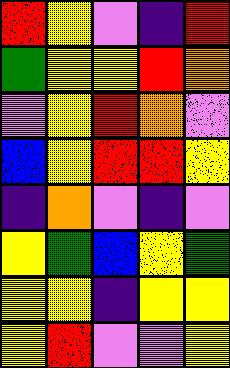[["red", "yellow", "violet", "indigo", "red"], ["green", "yellow", "yellow", "red", "orange"], ["violet", "yellow", "red", "orange", "violet"], ["blue", "yellow", "red", "red", "yellow"], ["indigo", "orange", "violet", "indigo", "violet"], ["yellow", "green", "blue", "yellow", "green"], ["yellow", "yellow", "indigo", "yellow", "yellow"], ["yellow", "red", "violet", "violet", "yellow"]]